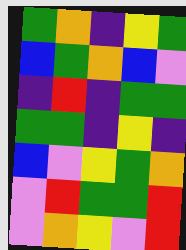[["green", "orange", "indigo", "yellow", "green"], ["blue", "green", "orange", "blue", "violet"], ["indigo", "red", "indigo", "green", "green"], ["green", "green", "indigo", "yellow", "indigo"], ["blue", "violet", "yellow", "green", "orange"], ["violet", "red", "green", "green", "red"], ["violet", "orange", "yellow", "violet", "red"]]